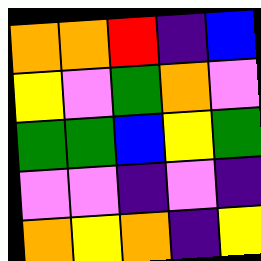[["orange", "orange", "red", "indigo", "blue"], ["yellow", "violet", "green", "orange", "violet"], ["green", "green", "blue", "yellow", "green"], ["violet", "violet", "indigo", "violet", "indigo"], ["orange", "yellow", "orange", "indigo", "yellow"]]